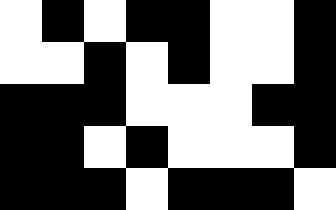[["white", "black", "white", "black", "black", "white", "white", "black"], ["white", "white", "black", "white", "black", "white", "white", "black"], ["black", "black", "black", "white", "white", "white", "black", "black"], ["black", "black", "white", "black", "white", "white", "white", "black"], ["black", "black", "black", "white", "black", "black", "black", "white"]]